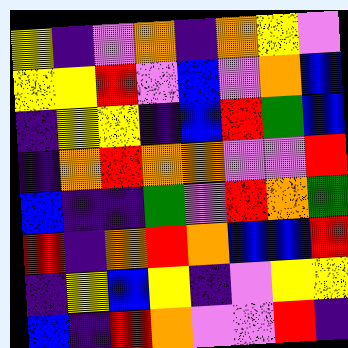[["yellow", "indigo", "violet", "orange", "indigo", "orange", "yellow", "violet"], ["yellow", "yellow", "red", "violet", "blue", "violet", "orange", "blue"], ["indigo", "yellow", "yellow", "indigo", "blue", "red", "green", "blue"], ["indigo", "orange", "red", "orange", "orange", "violet", "violet", "red"], ["blue", "indigo", "indigo", "green", "violet", "red", "orange", "green"], ["red", "indigo", "orange", "red", "orange", "blue", "blue", "red"], ["indigo", "yellow", "blue", "yellow", "indigo", "violet", "yellow", "yellow"], ["blue", "indigo", "red", "orange", "violet", "violet", "red", "indigo"]]